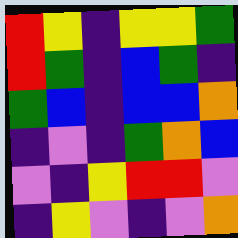[["red", "yellow", "indigo", "yellow", "yellow", "green"], ["red", "green", "indigo", "blue", "green", "indigo"], ["green", "blue", "indigo", "blue", "blue", "orange"], ["indigo", "violet", "indigo", "green", "orange", "blue"], ["violet", "indigo", "yellow", "red", "red", "violet"], ["indigo", "yellow", "violet", "indigo", "violet", "orange"]]